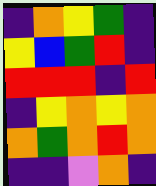[["indigo", "orange", "yellow", "green", "indigo"], ["yellow", "blue", "green", "red", "indigo"], ["red", "red", "red", "indigo", "red"], ["indigo", "yellow", "orange", "yellow", "orange"], ["orange", "green", "orange", "red", "orange"], ["indigo", "indigo", "violet", "orange", "indigo"]]